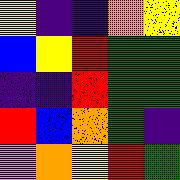[["yellow", "indigo", "indigo", "orange", "yellow"], ["blue", "yellow", "red", "green", "green"], ["indigo", "indigo", "red", "green", "green"], ["red", "blue", "orange", "green", "indigo"], ["violet", "orange", "yellow", "red", "green"]]